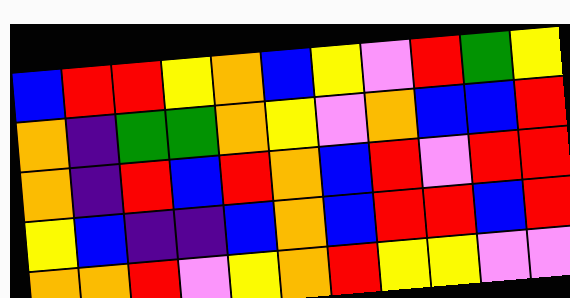[["blue", "red", "red", "yellow", "orange", "blue", "yellow", "violet", "red", "green", "yellow"], ["orange", "indigo", "green", "green", "orange", "yellow", "violet", "orange", "blue", "blue", "red"], ["orange", "indigo", "red", "blue", "red", "orange", "blue", "red", "violet", "red", "red"], ["yellow", "blue", "indigo", "indigo", "blue", "orange", "blue", "red", "red", "blue", "red"], ["orange", "orange", "red", "violet", "yellow", "orange", "red", "yellow", "yellow", "violet", "violet"]]